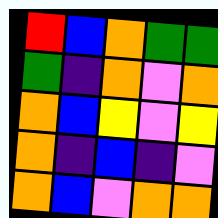[["red", "blue", "orange", "green", "green"], ["green", "indigo", "orange", "violet", "orange"], ["orange", "blue", "yellow", "violet", "yellow"], ["orange", "indigo", "blue", "indigo", "violet"], ["orange", "blue", "violet", "orange", "orange"]]